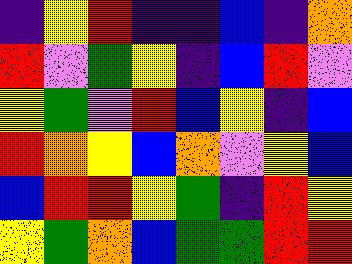[["indigo", "yellow", "red", "indigo", "indigo", "blue", "indigo", "orange"], ["red", "violet", "green", "yellow", "indigo", "blue", "red", "violet"], ["yellow", "green", "violet", "red", "blue", "yellow", "indigo", "blue"], ["red", "orange", "yellow", "blue", "orange", "violet", "yellow", "blue"], ["blue", "red", "red", "yellow", "green", "indigo", "red", "yellow"], ["yellow", "green", "orange", "blue", "green", "green", "red", "red"]]